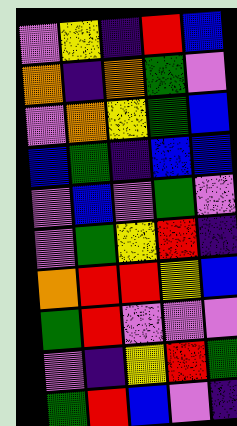[["violet", "yellow", "indigo", "red", "blue"], ["orange", "indigo", "orange", "green", "violet"], ["violet", "orange", "yellow", "green", "blue"], ["blue", "green", "indigo", "blue", "blue"], ["violet", "blue", "violet", "green", "violet"], ["violet", "green", "yellow", "red", "indigo"], ["orange", "red", "red", "yellow", "blue"], ["green", "red", "violet", "violet", "violet"], ["violet", "indigo", "yellow", "red", "green"], ["green", "red", "blue", "violet", "indigo"]]